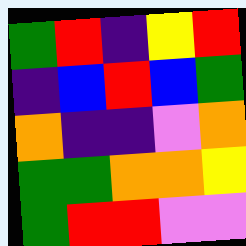[["green", "red", "indigo", "yellow", "red"], ["indigo", "blue", "red", "blue", "green"], ["orange", "indigo", "indigo", "violet", "orange"], ["green", "green", "orange", "orange", "yellow"], ["green", "red", "red", "violet", "violet"]]